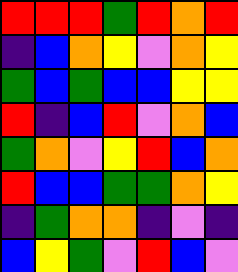[["red", "red", "red", "green", "red", "orange", "red"], ["indigo", "blue", "orange", "yellow", "violet", "orange", "yellow"], ["green", "blue", "green", "blue", "blue", "yellow", "yellow"], ["red", "indigo", "blue", "red", "violet", "orange", "blue"], ["green", "orange", "violet", "yellow", "red", "blue", "orange"], ["red", "blue", "blue", "green", "green", "orange", "yellow"], ["indigo", "green", "orange", "orange", "indigo", "violet", "indigo"], ["blue", "yellow", "green", "violet", "red", "blue", "violet"]]